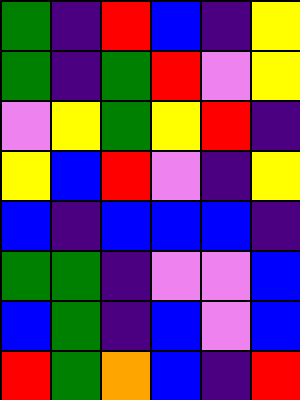[["green", "indigo", "red", "blue", "indigo", "yellow"], ["green", "indigo", "green", "red", "violet", "yellow"], ["violet", "yellow", "green", "yellow", "red", "indigo"], ["yellow", "blue", "red", "violet", "indigo", "yellow"], ["blue", "indigo", "blue", "blue", "blue", "indigo"], ["green", "green", "indigo", "violet", "violet", "blue"], ["blue", "green", "indigo", "blue", "violet", "blue"], ["red", "green", "orange", "blue", "indigo", "red"]]